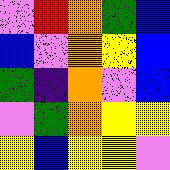[["violet", "red", "orange", "green", "blue"], ["blue", "violet", "orange", "yellow", "blue"], ["green", "indigo", "orange", "violet", "blue"], ["violet", "green", "orange", "yellow", "yellow"], ["yellow", "blue", "yellow", "yellow", "violet"]]